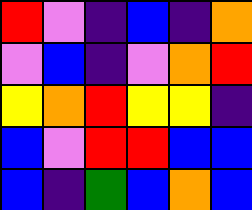[["red", "violet", "indigo", "blue", "indigo", "orange"], ["violet", "blue", "indigo", "violet", "orange", "red"], ["yellow", "orange", "red", "yellow", "yellow", "indigo"], ["blue", "violet", "red", "red", "blue", "blue"], ["blue", "indigo", "green", "blue", "orange", "blue"]]